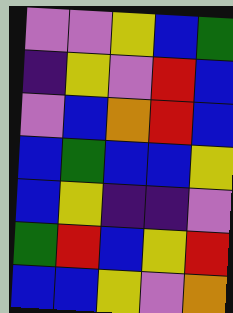[["violet", "violet", "yellow", "blue", "green"], ["indigo", "yellow", "violet", "red", "blue"], ["violet", "blue", "orange", "red", "blue"], ["blue", "green", "blue", "blue", "yellow"], ["blue", "yellow", "indigo", "indigo", "violet"], ["green", "red", "blue", "yellow", "red"], ["blue", "blue", "yellow", "violet", "orange"]]